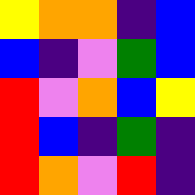[["yellow", "orange", "orange", "indigo", "blue"], ["blue", "indigo", "violet", "green", "blue"], ["red", "violet", "orange", "blue", "yellow"], ["red", "blue", "indigo", "green", "indigo"], ["red", "orange", "violet", "red", "indigo"]]